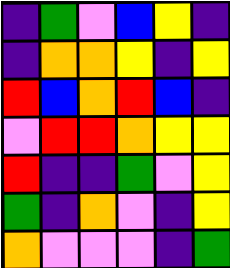[["indigo", "green", "violet", "blue", "yellow", "indigo"], ["indigo", "orange", "orange", "yellow", "indigo", "yellow"], ["red", "blue", "orange", "red", "blue", "indigo"], ["violet", "red", "red", "orange", "yellow", "yellow"], ["red", "indigo", "indigo", "green", "violet", "yellow"], ["green", "indigo", "orange", "violet", "indigo", "yellow"], ["orange", "violet", "violet", "violet", "indigo", "green"]]